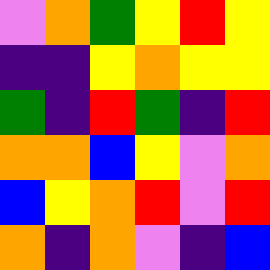[["violet", "orange", "green", "yellow", "red", "yellow"], ["indigo", "indigo", "yellow", "orange", "yellow", "yellow"], ["green", "indigo", "red", "green", "indigo", "red"], ["orange", "orange", "blue", "yellow", "violet", "orange"], ["blue", "yellow", "orange", "red", "violet", "red"], ["orange", "indigo", "orange", "violet", "indigo", "blue"]]